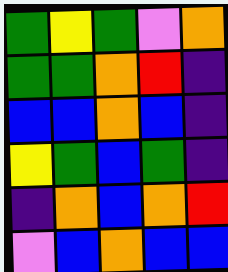[["green", "yellow", "green", "violet", "orange"], ["green", "green", "orange", "red", "indigo"], ["blue", "blue", "orange", "blue", "indigo"], ["yellow", "green", "blue", "green", "indigo"], ["indigo", "orange", "blue", "orange", "red"], ["violet", "blue", "orange", "blue", "blue"]]